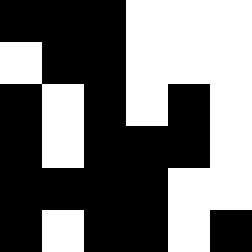[["black", "black", "black", "white", "white", "white"], ["white", "black", "black", "white", "white", "white"], ["black", "white", "black", "white", "black", "white"], ["black", "white", "black", "black", "black", "white"], ["black", "black", "black", "black", "white", "white"], ["black", "white", "black", "black", "white", "black"]]